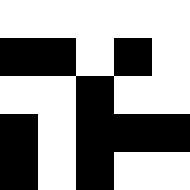[["white", "white", "white", "white", "white"], ["black", "black", "white", "black", "white"], ["white", "white", "black", "white", "white"], ["black", "white", "black", "black", "black"], ["black", "white", "black", "white", "white"]]